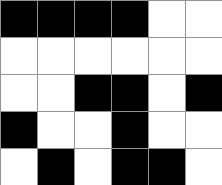[["black", "black", "black", "black", "white", "white"], ["white", "white", "white", "white", "white", "white"], ["white", "white", "black", "black", "white", "black"], ["black", "white", "white", "black", "white", "white"], ["white", "black", "white", "black", "black", "white"]]